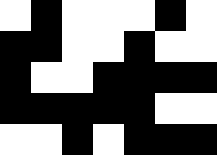[["white", "black", "white", "white", "white", "black", "white"], ["black", "black", "white", "white", "black", "white", "white"], ["black", "white", "white", "black", "black", "black", "black"], ["black", "black", "black", "black", "black", "white", "white"], ["white", "white", "black", "white", "black", "black", "black"]]